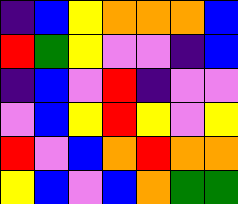[["indigo", "blue", "yellow", "orange", "orange", "orange", "blue"], ["red", "green", "yellow", "violet", "violet", "indigo", "blue"], ["indigo", "blue", "violet", "red", "indigo", "violet", "violet"], ["violet", "blue", "yellow", "red", "yellow", "violet", "yellow"], ["red", "violet", "blue", "orange", "red", "orange", "orange"], ["yellow", "blue", "violet", "blue", "orange", "green", "green"]]